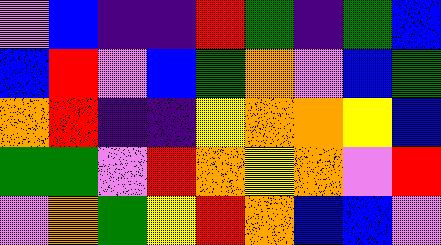[["violet", "blue", "indigo", "indigo", "red", "green", "indigo", "green", "blue"], ["blue", "red", "violet", "blue", "green", "orange", "violet", "blue", "green"], ["orange", "red", "indigo", "indigo", "yellow", "orange", "orange", "yellow", "blue"], ["green", "green", "violet", "red", "orange", "yellow", "orange", "violet", "red"], ["violet", "orange", "green", "yellow", "red", "orange", "blue", "blue", "violet"]]